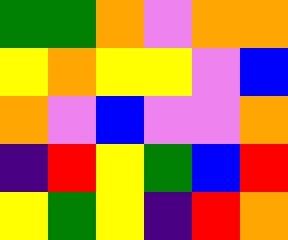[["green", "green", "orange", "violet", "orange", "orange"], ["yellow", "orange", "yellow", "yellow", "violet", "blue"], ["orange", "violet", "blue", "violet", "violet", "orange"], ["indigo", "red", "yellow", "green", "blue", "red"], ["yellow", "green", "yellow", "indigo", "red", "orange"]]